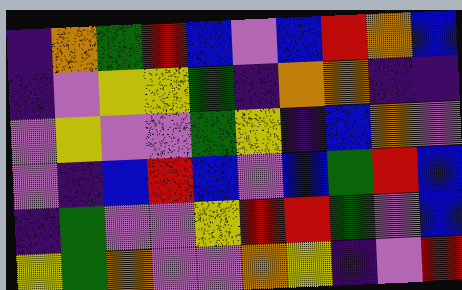[["indigo", "orange", "green", "red", "blue", "violet", "blue", "red", "orange", "blue"], ["indigo", "violet", "yellow", "yellow", "green", "indigo", "orange", "orange", "indigo", "indigo"], ["violet", "yellow", "violet", "violet", "green", "yellow", "indigo", "blue", "orange", "violet"], ["violet", "indigo", "blue", "red", "blue", "violet", "blue", "green", "red", "blue"], ["indigo", "green", "violet", "violet", "yellow", "red", "red", "green", "violet", "blue"], ["yellow", "green", "orange", "violet", "violet", "orange", "yellow", "indigo", "violet", "red"]]